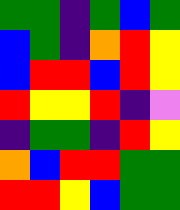[["green", "green", "indigo", "green", "blue", "green"], ["blue", "green", "indigo", "orange", "red", "yellow"], ["blue", "red", "red", "blue", "red", "yellow"], ["red", "yellow", "yellow", "red", "indigo", "violet"], ["indigo", "green", "green", "indigo", "red", "yellow"], ["orange", "blue", "red", "red", "green", "green"], ["red", "red", "yellow", "blue", "green", "green"]]